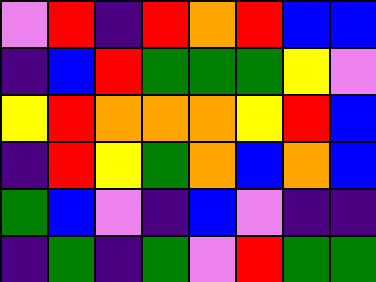[["violet", "red", "indigo", "red", "orange", "red", "blue", "blue"], ["indigo", "blue", "red", "green", "green", "green", "yellow", "violet"], ["yellow", "red", "orange", "orange", "orange", "yellow", "red", "blue"], ["indigo", "red", "yellow", "green", "orange", "blue", "orange", "blue"], ["green", "blue", "violet", "indigo", "blue", "violet", "indigo", "indigo"], ["indigo", "green", "indigo", "green", "violet", "red", "green", "green"]]